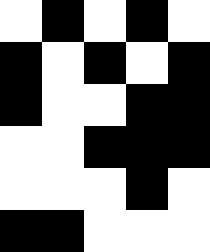[["white", "black", "white", "black", "white"], ["black", "white", "black", "white", "black"], ["black", "white", "white", "black", "black"], ["white", "white", "black", "black", "black"], ["white", "white", "white", "black", "white"], ["black", "black", "white", "white", "white"]]